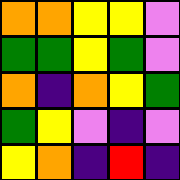[["orange", "orange", "yellow", "yellow", "violet"], ["green", "green", "yellow", "green", "violet"], ["orange", "indigo", "orange", "yellow", "green"], ["green", "yellow", "violet", "indigo", "violet"], ["yellow", "orange", "indigo", "red", "indigo"]]